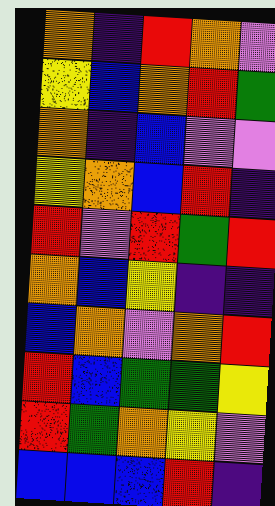[["orange", "indigo", "red", "orange", "violet"], ["yellow", "blue", "orange", "red", "green"], ["orange", "indigo", "blue", "violet", "violet"], ["yellow", "orange", "blue", "red", "indigo"], ["red", "violet", "red", "green", "red"], ["orange", "blue", "yellow", "indigo", "indigo"], ["blue", "orange", "violet", "orange", "red"], ["red", "blue", "green", "green", "yellow"], ["red", "green", "orange", "yellow", "violet"], ["blue", "blue", "blue", "red", "indigo"]]